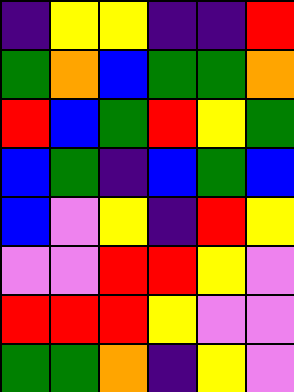[["indigo", "yellow", "yellow", "indigo", "indigo", "red"], ["green", "orange", "blue", "green", "green", "orange"], ["red", "blue", "green", "red", "yellow", "green"], ["blue", "green", "indigo", "blue", "green", "blue"], ["blue", "violet", "yellow", "indigo", "red", "yellow"], ["violet", "violet", "red", "red", "yellow", "violet"], ["red", "red", "red", "yellow", "violet", "violet"], ["green", "green", "orange", "indigo", "yellow", "violet"]]